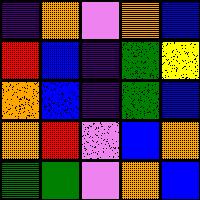[["indigo", "orange", "violet", "orange", "blue"], ["red", "blue", "indigo", "green", "yellow"], ["orange", "blue", "indigo", "green", "blue"], ["orange", "red", "violet", "blue", "orange"], ["green", "green", "violet", "orange", "blue"]]